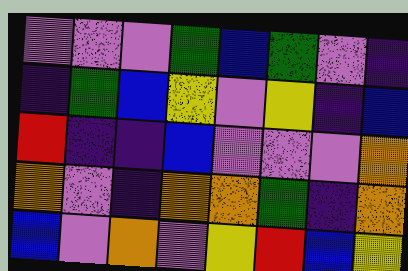[["violet", "violet", "violet", "green", "blue", "green", "violet", "indigo"], ["indigo", "green", "blue", "yellow", "violet", "yellow", "indigo", "blue"], ["red", "indigo", "indigo", "blue", "violet", "violet", "violet", "orange"], ["orange", "violet", "indigo", "orange", "orange", "green", "indigo", "orange"], ["blue", "violet", "orange", "violet", "yellow", "red", "blue", "yellow"]]